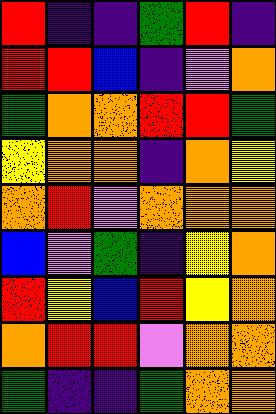[["red", "indigo", "indigo", "green", "red", "indigo"], ["red", "red", "blue", "indigo", "violet", "orange"], ["green", "orange", "orange", "red", "red", "green"], ["yellow", "orange", "orange", "indigo", "orange", "yellow"], ["orange", "red", "violet", "orange", "orange", "orange"], ["blue", "violet", "green", "indigo", "yellow", "orange"], ["red", "yellow", "blue", "red", "yellow", "orange"], ["orange", "red", "red", "violet", "orange", "orange"], ["green", "indigo", "indigo", "green", "orange", "orange"]]